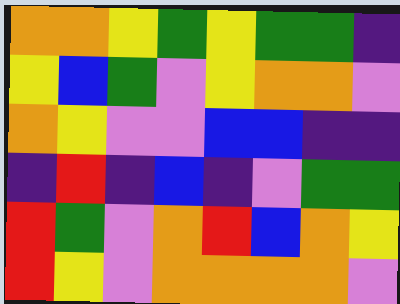[["orange", "orange", "yellow", "green", "yellow", "green", "green", "indigo"], ["yellow", "blue", "green", "violet", "yellow", "orange", "orange", "violet"], ["orange", "yellow", "violet", "violet", "blue", "blue", "indigo", "indigo"], ["indigo", "red", "indigo", "blue", "indigo", "violet", "green", "green"], ["red", "green", "violet", "orange", "red", "blue", "orange", "yellow"], ["red", "yellow", "violet", "orange", "orange", "orange", "orange", "violet"]]